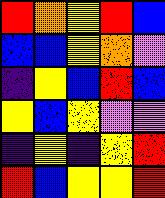[["red", "orange", "yellow", "red", "blue"], ["blue", "blue", "yellow", "orange", "violet"], ["indigo", "yellow", "blue", "red", "blue"], ["yellow", "blue", "yellow", "violet", "violet"], ["indigo", "yellow", "indigo", "yellow", "red"], ["red", "blue", "yellow", "yellow", "red"]]